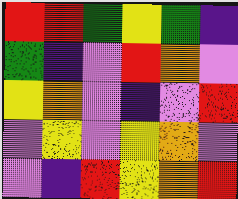[["red", "red", "green", "yellow", "green", "indigo"], ["green", "indigo", "violet", "red", "orange", "violet"], ["yellow", "orange", "violet", "indigo", "violet", "red"], ["violet", "yellow", "violet", "yellow", "orange", "violet"], ["violet", "indigo", "red", "yellow", "orange", "red"]]